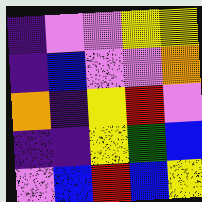[["indigo", "violet", "violet", "yellow", "yellow"], ["indigo", "blue", "violet", "violet", "orange"], ["orange", "indigo", "yellow", "red", "violet"], ["indigo", "indigo", "yellow", "green", "blue"], ["violet", "blue", "red", "blue", "yellow"]]